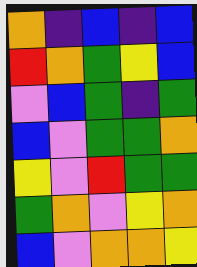[["orange", "indigo", "blue", "indigo", "blue"], ["red", "orange", "green", "yellow", "blue"], ["violet", "blue", "green", "indigo", "green"], ["blue", "violet", "green", "green", "orange"], ["yellow", "violet", "red", "green", "green"], ["green", "orange", "violet", "yellow", "orange"], ["blue", "violet", "orange", "orange", "yellow"]]